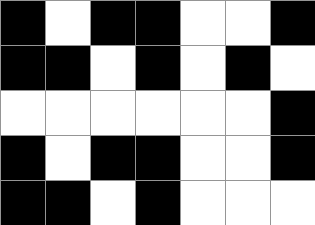[["black", "white", "black", "black", "white", "white", "black"], ["black", "black", "white", "black", "white", "black", "white"], ["white", "white", "white", "white", "white", "white", "black"], ["black", "white", "black", "black", "white", "white", "black"], ["black", "black", "white", "black", "white", "white", "white"]]